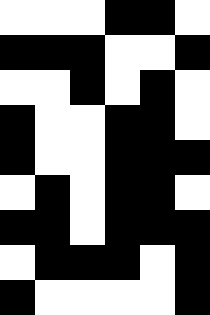[["white", "white", "white", "black", "black", "white"], ["black", "black", "black", "white", "white", "black"], ["white", "white", "black", "white", "black", "white"], ["black", "white", "white", "black", "black", "white"], ["black", "white", "white", "black", "black", "black"], ["white", "black", "white", "black", "black", "white"], ["black", "black", "white", "black", "black", "black"], ["white", "black", "black", "black", "white", "black"], ["black", "white", "white", "white", "white", "black"]]